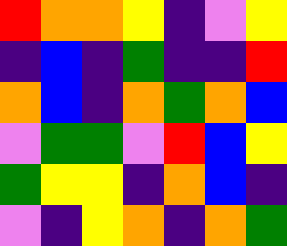[["red", "orange", "orange", "yellow", "indigo", "violet", "yellow"], ["indigo", "blue", "indigo", "green", "indigo", "indigo", "red"], ["orange", "blue", "indigo", "orange", "green", "orange", "blue"], ["violet", "green", "green", "violet", "red", "blue", "yellow"], ["green", "yellow", "yellow", "indigo", "orange", "blue", "indigo"], ["violet", "indigo", "yellow", "orange", "indigo", "orange", "green"]]